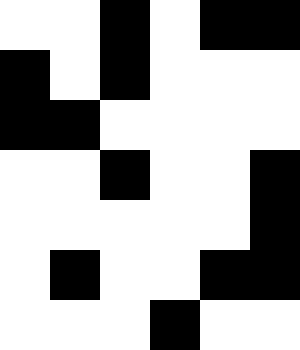[["white", "white", "black", "white", "black", "black"], ["black", "white", "black", "white", "white", "white"], ["black", "black", "white", "white", "white", "white"], ["white", "white", "black", "white", "white", "black"], ["white", "white", "white", "white", "white", "black"], ["white", "black", "white", "white", "black", "black"], ["white", "white", "white", "black", "white", "white"]]